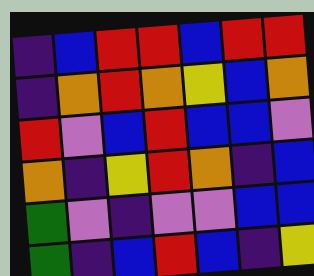[["indigo", "blue", "red", "red", "blue", "red", "red"], ["indigo", "orange", "red", "orange", "yellow", "blue", "orange"], ["red", "violet", "blue", "red", "blue", "blue", "violet"], ["orange", "indigo", "yellow", "red", "orange", "indigo", "blue"], ["green", "violet", "indigo", "violet", "violet", "blue", "blue"], ["green", "indigo", "blue", "red", "blue", "indigo", "yellow"]]